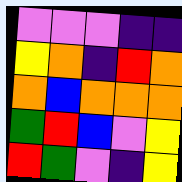[["violet", "violet", "violet", "indigo", "indigo"], ["yellow", "orange", "indigo", "red", "orange"], ["orange", "blue", "orange", "orange", "orange"], ["green", "red", "blue", "violet", "yellow"], ["red", "green", "violet", "indigo", "yellow"]]